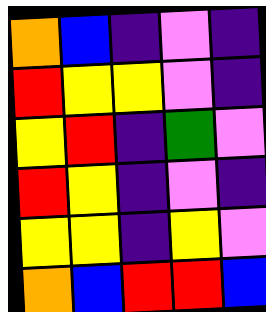[["orange", "blue", "indigo", "violet", "indigo"], ["red", "yellow", "yellow", "violet", "indigo"], ["yellow", "red", "indigo", "green", "violet"], ["red", "yellow", "indigo", "violet", "indigo"], ["yellow", "yellow", "indigo", "yellow", "violet"], ["orange", "blue", "red", "red", "blue"]]